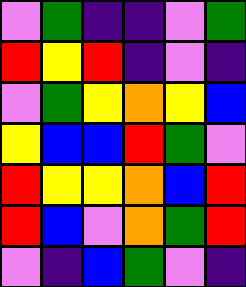[["violet", "green", "indigo", "indigo", "violet", "green"], ["red", "yellow", "red", "indigo", "violet", "indigo"], ["violet", "green", "yellow", "orange", "yellow", "blue"], ["yellow", "blue", "blue", "red", "green", "violet"], ["red", "yellow", "yellow", "orange", "blue", "red"], ["red", "blue", "violet", "orange", "green", "red"], ["violet", "indigo", "blue", "green", "violet", "indigo"]]